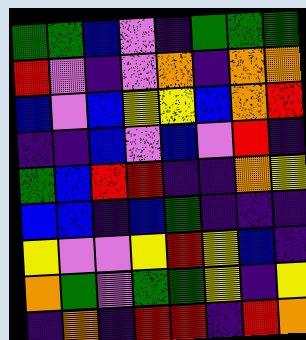[["green", "green", "blue", "violet", "indigo", "green", "green", "green"], ["red", "violet", "indigo", "violet", "orange", "indigo", "orange", "orange"], ["blue", "violet", "blue", "yellow", "yellow", "blue", "orange", "red"], ["indigo", "indigo", "blue", "violet", "blue", "violet", "red", "indigo"], ["green", "blue", "red", "red", "indigo", "indigo", "orange", "yellow"], ["blue", "blue", "indigo", "blue", "green", "indigo", "indigo", "indigo"], ["yellow", "violet", "violet", "yellow", "red", "yellow", "blue", "indigo"], ["orange", "green", "violet", "green", "green", "yellow", "indigo", "yellow"], ["indigo", "orange", "indigo", "red", "red", "indigo", "red", "orange"]]